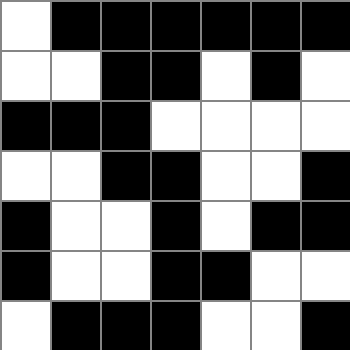[["white", "black", "black", "black", "black", "black", "black"], ["white", "white", "black", "black", "white", "black", "white"], ["black", "black", "black", "white", "white", "white", "white"], ["white", "white", "black", "black", "white", "white", "black"], ["black", "white", "white", "black", "white", "black", "black"], ["black", "white", "white", "black", "black", "white", "white"], ["white", "black", "black", "black", "white", "white", "black"]]